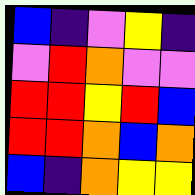[["blue", "indigo", "violet", "yellow", "indigo"], ["violet", "red", "orange", "violet", "violet"], ["red", "red", "yellow", "red", "blue"], ["red", "red", "orange", "blue", "orange"], ["blue", "indigo", "orange", "yellow", "yellow"]]